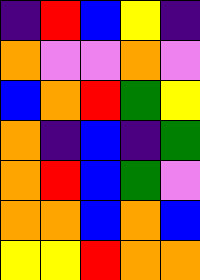[["indigo", "red", "blue", "yellow", "indigo"], ["orange", "violet", "violet", "orange", "violet"], ["blue", "orange", "red", "green", "yellow"], ["orange", "indigo", "blue", "indigo", "green"], ["orange", "red", "blue", "green", "violet"], ["orange", "orange", "blue", "orange", "blue"], ["yellow", "yellow", "red", "orange", "orange"]]